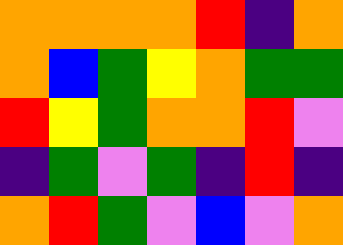[["orange", "orange", "orange", "orange", "red", "indigo", "orange"], ["orange", "blue", "green", "yellow", "orange", "green", "green"], ["red", "yellow", "green", "orange", "orange", "red", "violet"], ["indigo", "green", "violet", "green", "indigo", "red", "indigo"], ["orange", "red", "green", "violet", "blue", "violet", "orange"]]